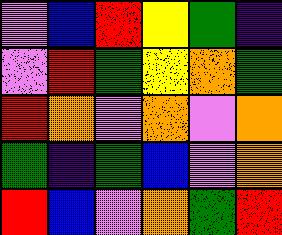[["violet", "blue", "red", "yellow", "green", "indigo"], ["violet", "red", "green", "yellow", "orange", "green"], ["red", "orange", "violet", "orange", "violet", "orange"], ["green", "indigo", "green", "blue", "violet", "orange"], ["red", "blue", "violet", "orange", "green", "red"]]